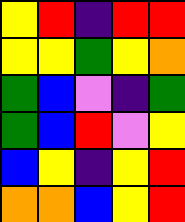[["yellow", "red", "indigo", "red", "red"], ["yellow", "yellow", "green", "yellow", "orange"], ["green", "blue", "violet", "indigo", "green"], ["green", "blue", "red", "violet", "yellow"], ["blue", "yellow", "indigo", "yellow", "red"], ["orange", "orange", "blue", "yellow", "red"]]